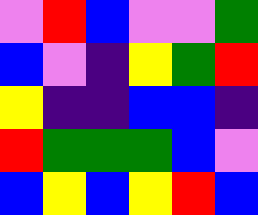[["violet", "red", "blue", "violet", "violet", "green"], ["blue", "violet", "indigo", "yellow", "green", "red"], ["yellow", "indigo", "indigo", "blue", "blue", "indigo"], ["red", "green", "green", "green", "blue", "violet"], ["blue", "yellow", "blue", "yellow", "red", "blue"]]